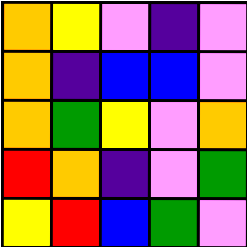[["orange", "yellow", "violet", "indigo", "violet"], ["orange", "indigo", "blue", "blue", "violet"], ["orange", "green", "yellow", "violet", "orange"], ["red", "orange", "indigo", "violet", "green"], ["yellow", "red", "blue", "green", "violet"]]